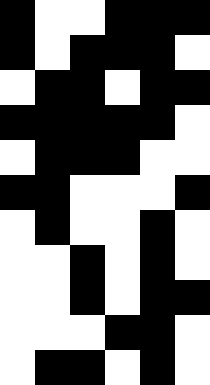[["black", "white", "white", "black", "black", "black"], ["black", "white", "black", "black", "black", "white"], ["white", "black", "black", "white", "black", "black"], ["black", "black", "black", "black", "black", "white"], ["white", "black", "black", "black", "white", "white"], ["black", "black", "white", "white", "white", "black"], ["white", "black", "white", "white", "black", "white"], ["white", "white", "black", "white", "black", "white"], ["white", "white", "black", "white", "black", "black"], ["white", "white", "white", "black", "black", "white"], ["white", "black", "black", "white", "black", "white"]]